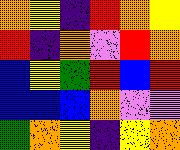[["orange", "yellow", "indigo", "red", "orange", "yellow"], ["red", "indigo", "orange", "violet", "red", "orange"], ["blue", "yellow", "green", "red", "blue", "red"], ["blue", "blue", "blue", "orange", "violet", "violet"], ["green", "orange", "yellow", "indigo", "yellow", "orange"]]